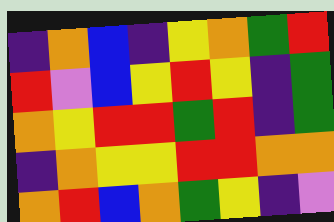[["indigo", "orange", "blue", "indigo", "yellow", "orange", "green", "red"], ["red", "violet", "blue", "yellow", "red", "yellow", "indigo", "green"], ["orange", "yellow", "red", "red", "green", "red", "indigo", "green"], ["indigo", "orange", "yellow", "yellow", "red", "red", "orange", "orange"], ["orange", "red", "blue", "orange", "green", "yellow", "indigo", "violet"]]